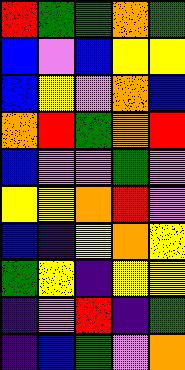[["red", "green", "green", "orange", "green"], ["blue", "violet", "blue", "yellow", "yellow"], ["blue", "yellow", "violet", "orange", "blue"], ["orange", "red", "green", "orange", "red"], ["blue", "violet", "violet", "green", "violet"], ["yellow", "yellow", "orange", "red", "violet"], ["blue", "indigo", "yellow", "orange", "yellow"], ["green", "yellow", "indigo", "yellow", "yellow"], ["indigo", "violet", "red", "indigo", "green"], ["indigo", "blue", "green", "violet", "orange"]]